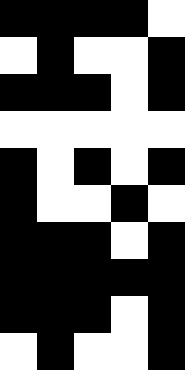[["black", "black", "black", "black", "white"], ["white", "black", "white", "white", "black"], ["black", "black", "black", "white", "black"], ["white", "white", "white", "white", "white"], ["black", "white", "black", "white", "black"], ["black", "white", "white", "black", "white"], ["black", "black", "black", "white", "black"], ["black", "black", "black", "black", "black"], ["black", "black", "black", "white", "black"], ["white", "black", "white", "white", "black"]]